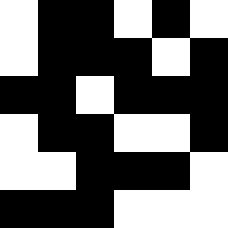[["white", "black", "black", "white", "black", "white"], ["white", "black", "black", "black", "white", "black"], ["black", "black", "white", "black", "black", "black"], ["white", "black", "black", "white", "white", "black"], ["white", "white", "black", "black", "black", "white"], ["black", "black", "black", "white", "white", "white"]]